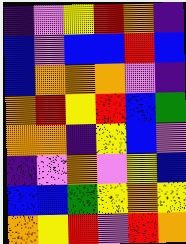[["indigo", "violet", "yellow", "red", "orange", "indigo"], ["blue", "violet", "blue", "blue", "red", "blue"], ["blue", "orange", "orange", "orange", "violet", "indigo"], ["orange", "red", "yellow", "red", "blue", "green"], ["orange", "orange", "indigo", "yellow", "blue", "violet"], ["indigo", "violet", "orange", "violet", "yellow", "blue"], ["blue", "blue", "green", "yellow", "orange", "yellow"], ["orange", "yellow", "red", "violet", "red", "orange"]]